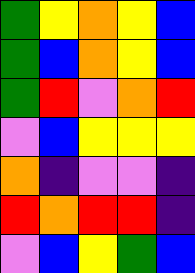[["green", "yellow", "orange", "yellow", "blue"], ["green", "blue", "orange", "yellow", "blue"], ["green", "red", "violet", "orange", "red"], ["violet", "blue", "yellow", "yellow", "yellow"], ["orange", "indigo", "violet", "violet", "indigo"], ["red", "orange", "red", "red", "indigo"], ["violet", "blue", "yellow", "green", "blue"]]